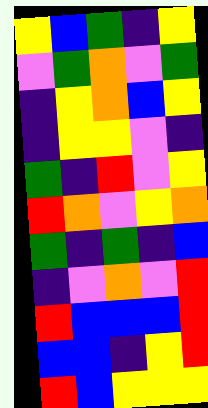[["yellow", "blue", "green", "indigo", "yellow"], ["violet", "green", "orange", "violet", "green"], ["indigo", "yellow", "orange", "blue", "yellow"], ["indigo", "yellow", "yellow", "violet", "indigo"], ["green", "indigo", "red", "violet", "yellow"], ["red", "orange", "violet", "yellow", "orange"], ["green", "indigo", "green", "indigo", "blue"], ["indigo", "violet", "orange", "violet", "red"], ["red", "blue", "blue", "blue", "red"], ["blue", "blue", "indigo", "yellow", "red"], ["red", "blue", "yellow", "yellow", "yellow"]]